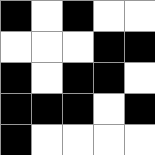[["black", "white", "black", "white", "white"], ["white", "white", "white", "black", "black"], ["black", "white", "black", "black", "white"], ["black", "black", "black", "white", "black"], ["black", "white", "white", "white", "white"]]